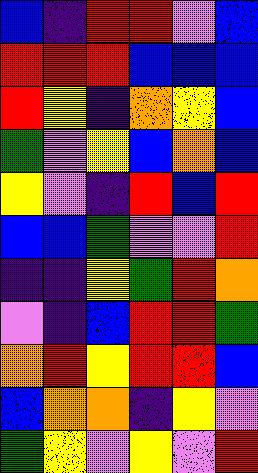[["blue", "indigo", "red", "red", "violet", "blue"], ["red", "red", "red", "blue", "blue", "blue"], ["red", "yellow", "indigo", "orange", "yellow", "blue"], ["green", "violet", "yellow", "blue", "orange", "blue"], ["yellow", "violet", "indigo", "red", "blue", "red"], ["blue", "blue", "green", "violet", "violet", "red"], ["indigo", "indigo", "yellow", "green", "red", "orange"], ["violet", "indigo", "blue", "red", "red", "green"], ["orange", "red", "yellow", "red", "red", "blue"], ["blue", "orange", "orange", "indigo", "yellow", "violet"], ["green", "yellow", "violet", "yellow", "violet", "red"]]